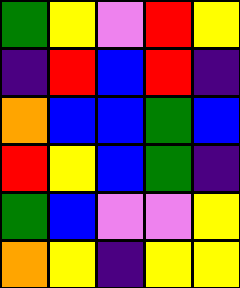[["green", "yellow", "violet", "red", "yellow"], ["indigo", "red", "blue", "red", "indigo"], ["orange", "blue", "blue", "green", "blue"], ["red", "yellow", "blue", "green", "indigo"], ["green", "blue", "violet", "violet", "yellow"], ["orange", "yellow", "indigo", "yellow", "yellow"]]